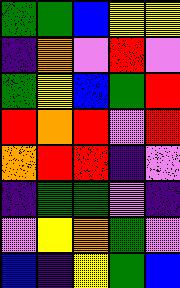[["green", "green", "blue", "yellow", "yellow"], ["indigo", "orange", "violet", "red", "violet"], ["green", "yellow", "blue", "green", "red"], ["red", "orange", "red", "violet", "red"], ["orange", "red", "red", "indigo", "violet"], ["indigo", "green", "green", "violet", "indigo"], ["violet", "yellow", "orange", "green", "violet"], ["blue", "indigo", "yellow", "green", "blue"]]